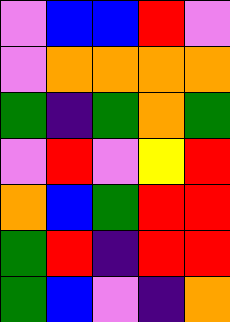[["violet", "blue", "blue", "red", "violet"], ["violet", "orange", "orange", "orange", "orange"], ["green", "indigo", "green", "orange", "green"], ["violet", "red", "violet", "yellow", "red"], ["orange", "blue", "green", "red", "red"], ["green", "red", "indigo", "red", "red"], ["green", "blue", "violet", "indigo", "orange"]]